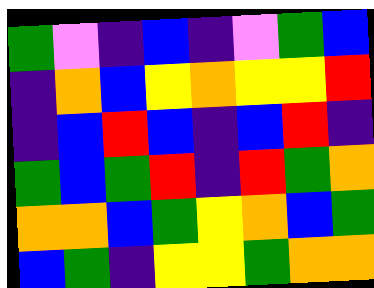[["green", "violet", "indigo", "blue", "indigo", "violet", "green", "blue"], ["indigo", "orange", "blue", "yellow", "orange", "yellow", "yellow", "red"], ["indigo", "blue", "red", "blue", "indigo", "blue", "red", "indigo"], ["green", "blue", "green", "red", "indigo", "red", "green", "orange"], ["orange", "orange", "blue", "green", "yellow", "orange", "blue", "green"], ["blue", "green", "indigo", "yellow", "yellow", "green", "orange", "orange"]]